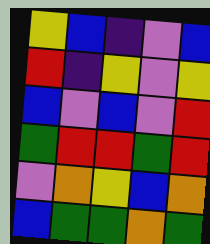[["yellow", "blue", "indigo", "violet", "blue"], ["red", "indigo", "yellow", "violet", "yellow"], ["blue", "violet", "blue", "violet", "red"], ["green", "red", "red", "green", "red"], ["violet", "orange", "yellow", "blue", "orange"], ["blue", "green", "green", "orange", "green"]]